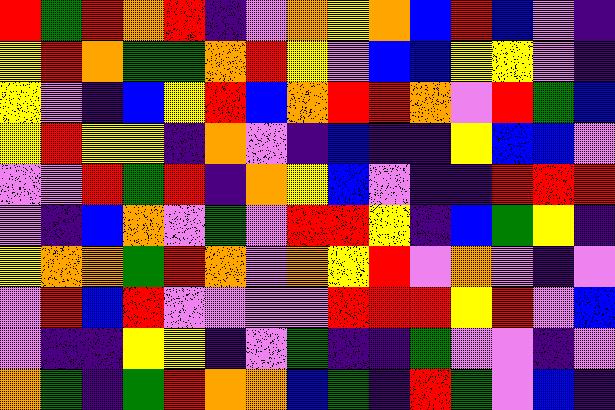[["red", "green", "red", "orange", "red", "indigo", "violet", "orange", "yellow", "orange", "blue", "red", "blue", "violet", "indigo"], ["yellow", "red", "orange", "green", "green", "orange", "red", "yellow", "violet", "blue", "blue", "yellow", "yellow", "violet", "indigo"], ["yellow", "violet", "indigo", "blue", "yellow", "red", "blue", "orange", "red", "red", "orange", "violet", "red", "green", "blue"], ["yellow", "red", "yellow", "yellow", "indigo", "orange", "violet", "indigo", "blue", "indigo", "indigo", "yellow", "blue", "blue", "violet"], ["violet", "violet", "red", "green", "red", "indigo", "orange", "yellow", "blue", "violet", "indigo", "indigo", "red", "red", "red"], ["violet", "indigo", "blue", "orange", "violet", "green", "violet", "red", "red", "yellow", "indigo", "blue", "green", "yellow", "indigo"], ["yellow", "orange", "orange", "green", "red", "orange", "violet", "orange", "yellow", "red", "violet", "orange", "violet", "indigo", "violet"], ["violet", "red", "blue", "red", "violet", "violet", "violet", "violet", "red", "red", "red", "yellow", "red", "violet", "blue"], ["violet", "indigo", "indigo", "yellow", "yellow", "indigo", "violet", "green", "indigo", "indigo", "green", "violet", "violet", "indigo", "violet"], ["orange", "green", "indigo", "green", "red", "orange", "orange", "blue", "green", "indigo", "red", "green", "violet", "blue", "indigo"]]